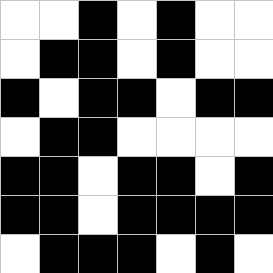[["white", "white", "black", "white", "black", "white", "white"], ["white", "black", "black", "white", "black", "white", "white"], ["black", "white", "black", "black", "white", "black", "black"], ["white", "black", "black", "white", "white", "white", "white"], ["black", "black", "white", "black", "black", "white", "black"], ["black", "black", "white", "black", "black", "black", "black"], ["white", "black", "black", "black", "white", "black", "white"]]